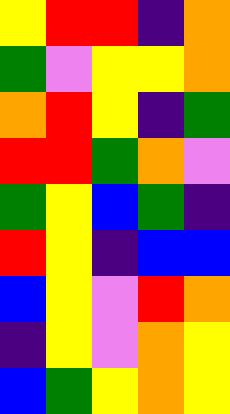[["yellow", "red", "red", "indigo", "orange"], ["green", "violet", "yellow", "yellow", "orange"], ["orange", "red", "yellow", "indigo", "green"], ["red", "red", "green", "orange", "violet"], ["green", "yellow", "blue", "green", "indigo"], ["red", "yellow", "indigo", "blue", "blue"], ["blue", "yellow", "violet", "red", "orange"], ["indigo", "yellow", "violet", "orange", "yellow"], ["blue", "green", "yellow", "orange", "yellow"]]